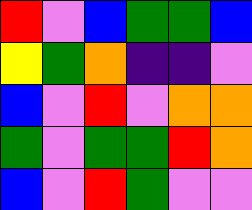[["red", "violet", "blue", "green", "green", "blue"], ["yellow", "green", "orange", "indigo", "indigo", "violet"], ["blue", "violet", "red", "violet", "orange", "orange"], ["green", "violet", "green", "green", "red", "orange"], ["blue", "violet", "red", "green", "violet", "violet"]]